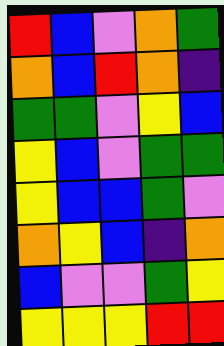[["red", "blue", "violet", "orange", "green"], ["orange", "blue", "red", "orange", "indigo"], ["green", "green", "violet", "yellow", "blue"], ["yellow", "blue", "violet", "green", "green"], ["yellow", "blue", "blue", "green", "violet"], ["orange", "yellow", "blue", "indigo", "orange"], ["blue", "violet", "violet", "green", "yellow"], ["yellow", "yellow", "yellow", "red", "red"]]